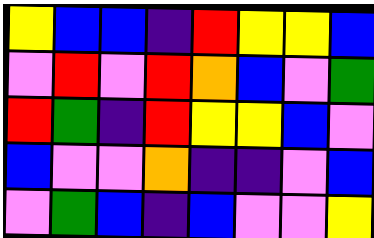[["yellow", "blue", "blue", "indigo", "red", "yellow", "yellow", "blue"], ["violet", "red", "violet", "red", "orange", "blue", "violet", "green"], ["red", "green", "indigo", "red", "yellow", "yellow", "blue", "violet"], ["blue", "violet", "violet", "orange", "indigo", "indigo", "violet", "blue"], ["violet", "green", "blue", "indigo", "blue", "violet", "violet", "yellow"]]